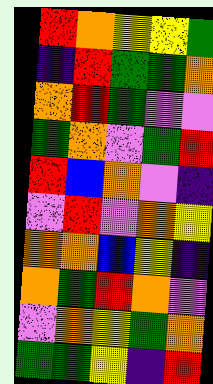[["red", "orange", "yellow", "yellow", "green"], ["indigo", "red", "green", "green", "orange"], ["orange", "red", "green", "violet", "violet"], ["green", "orange", "violet", "green", "red"], ["red", "blue", "orange", "violet", "indigo"], ["violet", "red", "violet", "orange", "yellow"], ["orange", "orange", "blue", "yellow", "indigo"], ["orange", "green", "red", "orange", "violet"], ["violet", "orange", "yellow", "green", "orange"], ["green", "green", "yellow", "indigo", "red"]]